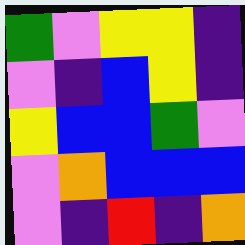[["green", "violet", "yellow", "yellow", "indigo"], ["violet", "indigo", "blue", "yellow", "indigo"], ["yellow", "blue", "blue", "green", "violet"], ["violet", "orange", "blue", "blue", "blue"], ["violet", "indigo", "red", "indigo", "orange"]]